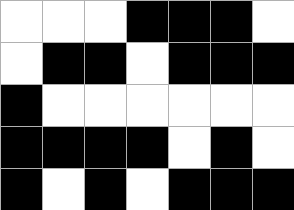[["white", "white", "white", "black", "black", "black", "white"], ["white", "black", "black", "white", "black", "black", "black"], ["black", "white", "white", "white", "white", "white", "white"], ["black", "black", "black", "black", "white", "black", "white"], ["black", "white", "black", "white", "black", "black", "black"]]